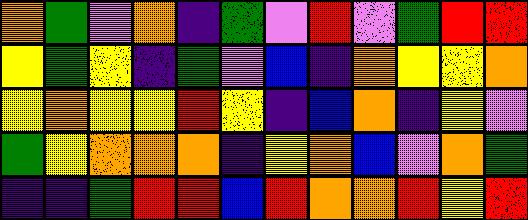[["orange", "green", "violet", "orange", "indigo", "green", "violet", "red", "violet", "green", "red", "red"], ["yellow", "green", "yellow", "indigo", "green", "violet", "blue", "indigo", "orange", "yellow", "yellow", "orange"], ["yellow", "orange", "yellow", "yellow", "red", "yellow", "indigo", "blue", "orange", "indigo", "yellow", "violet"], ["green", "yellow", "orange", "orange", "orange", "indigo", "yellow", "orange", "blue", "violet", "orange", "green"], ["indigo", "indigo", "green", "red", "red", "blue", "red", "orange", "orange", "red", "yellow", "red"]]